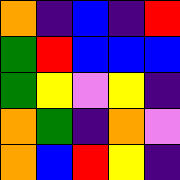[["orange", "indigo", "blue", "indigo", "red"], ["green", "red", "blue", "blue", "blue"], ["green", "yellow", "violet", "yellow", "indigo"], ["orange", "green", "indigo", "orange", "violet"], ["orange", "blue", "red", "yellow", "indigo"]]